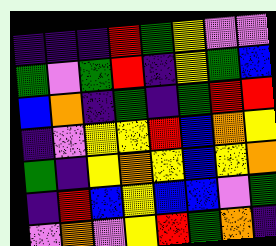[["indigo", "indigo", "indigo", "red", "green", "yellow", "violet", "violet"], ["green", "violet", "green", "red", "indigo", "yellow", "green", "blue"], ["blue", "orange", "indigo", "green", "indigo", "green", "red", "red"], ["indigo", "violet", "yellow", "yellow", "red", "blue", "orange", "yellow"], ["green", "indigo", "yellow", "orange", "yellow", "blue", "yellow", "orange"], ["indigo", "red", "blue", "yellow", "blue", "blue", "violet", "green"], ["violet", "orange", "violet", "yellow", "red", "green", "orange", "indigo"]]